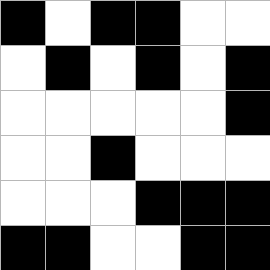[["black", "white", "black", "black", "white", "white"], ["white", "black", "white", "black", "white", "black"], ["white", "white", "white", "white", "white", "black"], ["white", "white", "black", "white", "white", "white"], ["white", "white", "white", "black", "black", "black"], ["black", "black", "white", "white", "black", "black"]]